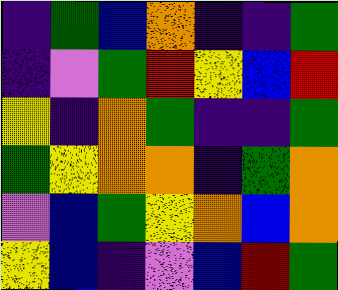[["indigo", "green", "blue", "orange", "indigo", "indigo", "green"], ["indigo", "violet", "green", "red", "yellow", "blue", "red"], ["yellow", "indigo", "orange", "green", "indigo", "indigo", "green"], ["green", "yellow", "orange", "orange", "indigo", "green", "orange"], ["violet", "blue", "green", "yellow", "orange", "blue", "orange"], ["yellow", "blue", "indigo", "violet", "blue", "red", "green"]]